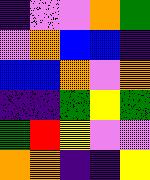[["indigo", "violet", "violet", "orange", "green"], ["violet", "orange", "blue", "blue", "indigo"], ["blue", "blue", "orange", "violet", "orange"], ["indigo", "indigo", "green", "yellow", "green"], ["green", "red", "yellow", "violet", "violet"], ["orange", "orange", "indigo", "indigo", "yellow"]]